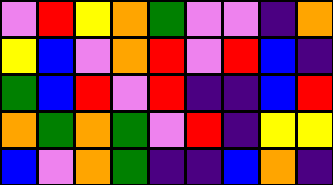[["violet", "red", "yellow", "orange", "green", "violet", "violet", "indigo", "orange"], ["yellow", "blue", "violet", "orange", "red", "violet", "red", "blue", "indigo"], ["green", "blue", "red", "violet", "red", "indigo", "indigo", "blue", "red"], ["orange", "green", "orange", "green", "violet", "red", "indigo", "yellow", "yellow"], ["blue", "violet", "orange", "green", "indigo", "indigo", "blue", "orange", "indigo"]]